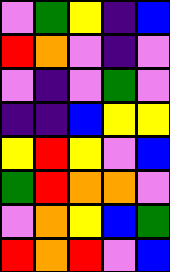[["violet", "green", "yellow", "indigo", "blue"], ["red", "orange", "violet", "indigo", "violet"], ["violet", "indigo", "violet", "green", "violet"], ["indigo", "indigo", "blue", "yellow", "yellow"], ["yellow", "red", "yellow", "violet", "blue"], ["green", "red", "orange", "orange", "violet"], ["violet", "orange", "yellow", "blue", "green"], ["red", "orange", "red", "violet", "blue"]]